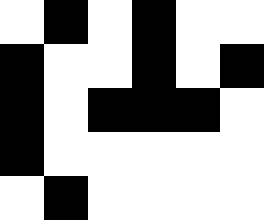[["white", "black", "white", "black", "white", "white"], ["black", "white", "white", "black", "white", "black"], ["black", "white", "black", "black", "black", "white"], ["black", "white", "white", "white", "white", "white"], ["white", "black", "white", "white", "white", "white"]]